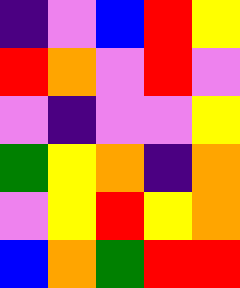[["indigo", "violet", "blue", "red", "yellow"], ["red", "orange", "violet", "red", "violet"], ["violet", "indigo", "violet", "violet", "yellow"], ["green", "yellow", "orange", "indigo", "orange"], ["violet", "yellow", "red", "yellow", "orange"], ["blue", "orange", "green", "red", "red"]]